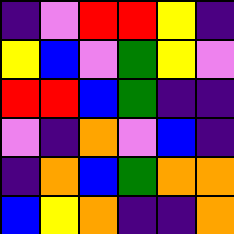[["indigo", "violet", "red", "red", "yellow", "indigo"], ["yellow", "blue", "violet", "green", "yellow", "violet"], ["red", "red", "blue", "green", "indigo", "indigo"], ["violet", "indigo", "orange", "violet", "blue", "indigo"], ["indigo", "orange", "blue", "green", "orange", "orange"], ["blue", "yellow", "orange", "indigo", "indigo", "orange"]]